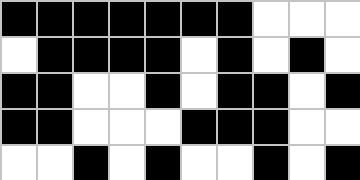[["black", "black", "black", "black", "black", "black", "black", "white", "white", "white"], ["white", "black", "black", "black", "black", "white", "black", "white", "black", "white"], ["black", "black", "white", "white", "black", "white", "black", "black", "white", "black"], ["black", "black", "white", "white", "white", "black", "black", "black", "white", "white"], ["white", "white", "black", "white", "black", "white", "white", "black", "white", "black"]]